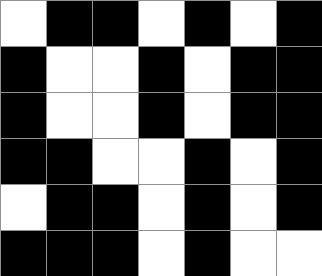[["white", "black", "black", "white", "black", "white", "black"], ["black", "white", "white", "black", "white", "black", "black"], ["black", "white", "white", "black", "white", "black", "black"], ["black", "black", "white", "white", "black", "white", "black"], ["white", "black", "black", "white", "black", "white", "black"], ["black", "black", "black", "white", "black", "white", "white"]]